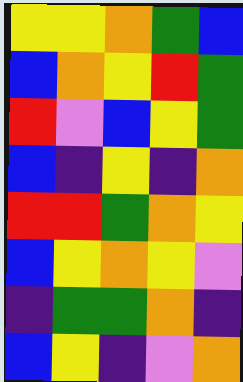[["yellow", "yellow", "orange", "green", "blue"], ["blue", "orange", "yellow", "red", "green"], ["red", "violet", "blue", "yellow", "green"], ["blue", "indigo", "yellow", "indigo", "orange"], ["red", "red", "green", "orange", "yellow"], ["blue", "yellow", "orange", "yellow", "violet"], ["indigo", "green", "green", "orange", "indigo"], ["blue", "yellow", "indigo", "violet", "orange"]]